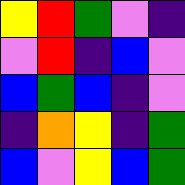[["yellow", "red", "green", "violet", "indigo"], ["violet", "red", "indigo", "blue", "violet"], ["blue", "green", "blue", "indigo", "violet"], ["indigo", "orange", "yellow", "indigo", "green"], ["blue", "violet", "yellow", "blue", "green"]]